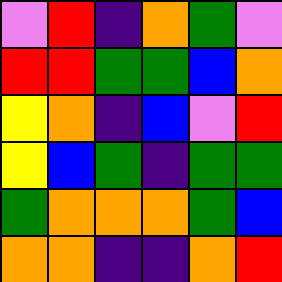[["violet", "red", "indigo", "orange", "green", "violet"], ["red", "red", "green", "green", "blue", "orange"], ["yellow", "orange", "indigo", "blue", "violet", "red"], ["yellow", "blue", "green", "indigo", "green", "green"], ["green", "orange", "orange", "orange", "green", "blue"], ["orange", "orange", "indigo", "indigo", "orange", "red"]]